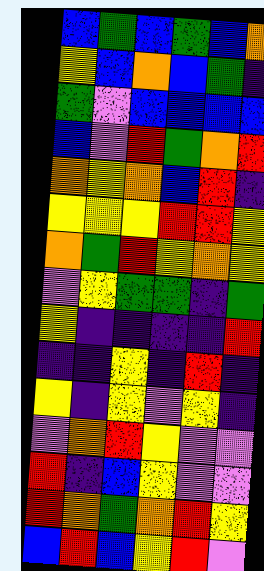[["blue", "green", "blue", "green", "blue", "orange"], ["yellow", "blue", "orange", "blue", "green", "indigo"], ["green", "violet", "blue", "blue", "blue", "blue"], ["blue", "violet", "red", "green", "orange", "red"], ["orange", "yellow", "orange", "blue", "red", "indigo"], ["yellow", "yellow", "yellow", "red", "red", "yellow"], ["orange", "green", "red", "yellow", "orange", "yellow"], ["violet", "yellow", "green", "green", "indigo", "green"], ["yellow", "indigo", "indigo", "indigo", "indigo", "red"], ["indigo", "indigo", "yellow", "indigo", "red", "indigo"], ["yellow", "indigo", "yellow", "violet", "yellow", "indigo"], ["violet", "orange", "red", "yellow", "violet", "violet"], ["red", "indigo", "blue", "yellow", "violet", "violet"], ["red", "orange", "green", "orange", "red", "yellow"], ["blue", "red", "blue", "yellow", "red", "violet"]]